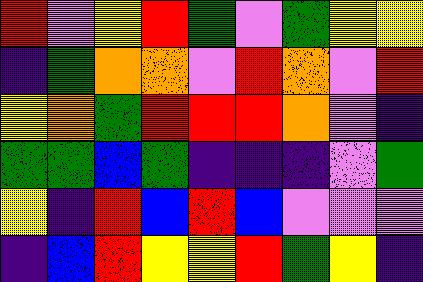[["red", "violet", "yellow", "red", "green", "violet", "green", "yellow", "yellow"], ["indigo", "green", "orange", "orange", "violet", "red", "orange", "violet", "red"], ["yellow", "orange", "green", "red", "red", "red", "orange", "violet", "indigo"], ["green", "green", "blue", "green", "indigo", "indigo", "indigo", "violet", "green"], ["yellow", "indigo", "red", "blue", "red", "blue", "violet", "violet", "violet"], ["indigo", "blue", "red", "yellow", "yellow", "red", "green", "yellow", "indigo"]]